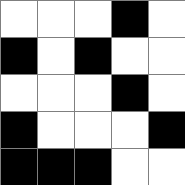[["white", "white", "white", "black", "white"], ["black", "white", "black", "white", "white"], ["white", "white", "white", "black", "white"], ["black", "white", "white", "white", "black"], ["black", "black", "black", "white", "white"]]